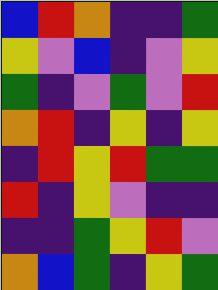[["blue", "red", "orange", "indigo", "indigo", "green"], ["yellow", "violet", "blue", "indigo", "violet", "yellow"], ["green", "indigo", "violet", "green", "violet", "red"], ["orange", "red", "indigo", "yellow", "indigo", "yellow"], ["indigo", "red", "yellow", "red", "green", "green"], ["red", "indigo", "yellow", "violet", "indigo", "indigo"], ["indigo", "indigo", "green", "yellow", "red", "violet"], ["orange", "blue", "green", "indigo", "yellow", "green"]]